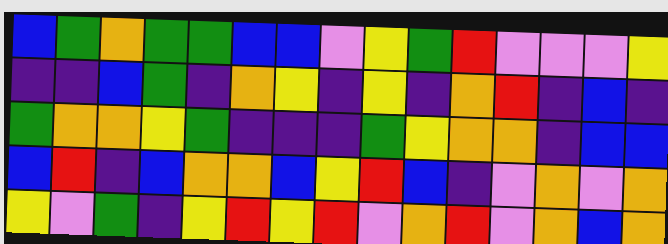[["blue", "green", "orange", "green", "green", "blue", "blue", "violet", "yellow", "green", "red", "violet", "violet", "violet", "yellow"], ["indigo", "indigo", "blue", "green", "indigo", "orange", "yellow", "indigo", "yellow", "indigo", "orange", "red", "indigo", "blue", "indigo"], ["green", "orange", "orange", "yellow", "green", "indigo", "indigo", "indigo", "green", "yellow", "orange", "orange", "indigo", "blue", "blue"], ["blue", "red", "indigo", "blue", "orange", "orange", "blue", "yellow", "red", "blue", "indigo", "violet", "orange", "violet", "orange"], ["yellow", "violet", "green", "indigo", "yellow", "red", "yellow", "red", "violet", "orange", "red", "violet", "orange", "blue", "orange"]]